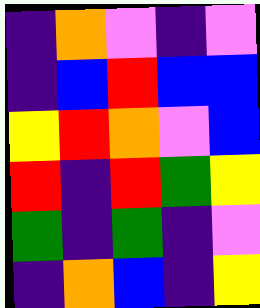[["indigo", "orange", "violet", "indigo", "violet"], ["indigo", "blue", "red", "blue", "blue"], ["yellow", "red", "orange", "violet", "blue"], ["red", "indigo", "red", "green", "yellow"], ["green", "indigo", "green", "indigo", "violet"], ["indigo", "orange", "blue", "indigo", "yellow"]]